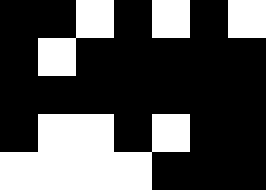[["black", "black", "white", "black", "white", "black", "white"], ["black", "white", "black", "black", "black", "black", "black"], ["black", "black", "black", "black", "black", "black", "black"], ["black", "white", "white", "black", "white", "black", "black"], ["white", "white", "white", "white", "black", "black", "black"]]